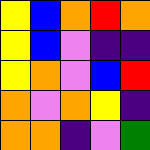[["yellow", "blue", "orange", "red", "orange"], ["yellow", "blue", "violet", "indigo", "indigo"], ["yellow", "orange", "violet", "blue", "red"], ["orange", "violet", "orange", "yellow", "indigo"], ["orange", "orange", "indigo", "violet", "green"]]